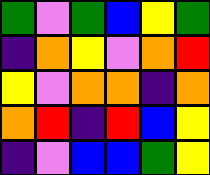[["green", "violet", "green", "blue", "yellow", "green"], ["indigo", "orange", "yellow", "violet", "orange", "red"], ["yellow", "violet", "orange", "orange", "indigo", "orange"], ["orange", "red", "indigo", "red", "blue", "yellow"], ["indigo", "violet", "blue", "blue", "green", "yellow"]]